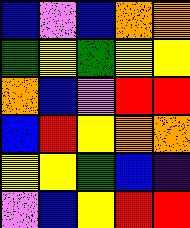[["blue", "violet", "blue", "orange", "orange"], ["green", "yellow", "green", "yellow", "yellow"], ["orange", "blue", "violet", "red", "red"], ["blue", "red", "yellow", "orange", "orange"], ["yellow", "yellow", "green", "blue", "indigo"], ["violet", "blue", "yellow", "red", "red"]]